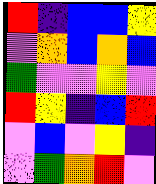[["red", "indigo", "blue", "blue", "yellow"], ["violet", "orange", "blue", "orange", "blue"], ["green", "violet", "violet", "yellow", "violet"], ["red", "yellow", "indigo", "blue", "red"], ["violet", "blue", "violet", "yellow", "indigo"], ["violet", "green", "orange", "red", "violet"]]